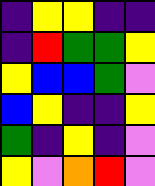[["indigo", "yellow", "yellow", "indigo", "indigo"], ["indigo", "red", "green", "green", "yellow"], ["yellow", "blue", "blue", "green", "violet"], ["blue", "yellow", "indigo", "indigo", "yellow"], ["green", "indigo", "yellow", "indigo", "violet"], ["yellow", "violet", "orange", "red", "violet"]]